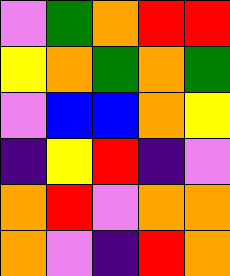[["violet", "green", "orange", "red", "red"], ["yellow", "orange", "green", "orange", "green"], ["violet", "blue", "blue", "orange", "yellow"], ["indigo", "yellow", "red", "indigo", "violet"], ["orange", "red", "violet", "orange", "orange"], ["orange", "violet", "indigo", "red", "orange"]]